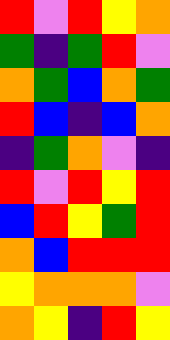[["red", "violet", "red", "yellow", "orange"], ["green", "indigo", "green", "red", "violet"], ["orange", "green", "blue", "orange", "green"], ["red", "blue", "indigo", "blue", "orange"], ["indigo", "green", "orange", "violet", "indigo"], ["red", "violet", "red", "yellow", "red"], ["blue", "red", "yellow", "green", "red"], ["orange", "blue", "red", "red", "red"], ["yellow", "orange", "orange", "orange", "violet"], ["orange", "yellow", "indigo", "red", "yellow"]]